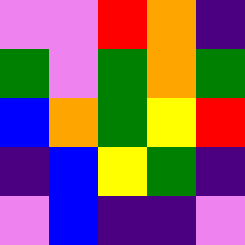[["violet", "violet", "red", "orange", "indigo"], ["green", "violet", "green", "orange", "green"], ["blue", "orange", "green", "yellow", "red"], ["indigo", "blue", "yellow", "green", "indigo"], ["violet", "blue", "indigo", "indigo", "violet"]]